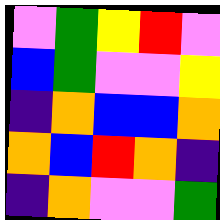[["violet", "green", "yellow", "red", "violet"], ["blue", "green", "violet", "violet", "yellow"], ["indigo", "orange", "blue", "blue", "orange"], ["orange", "blue", "red", "orange", "indigo"], ["indigo", "orange", "violet", "violet", "green"]]